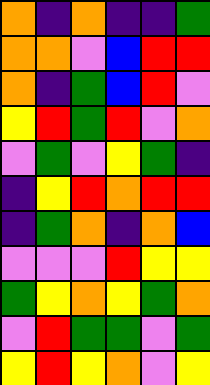[["orange", "indigo", "orange", "indigo", "indigo", "green"], ["orange", "orange", "violet", "blue", "red", "red"], ["orange", "indigo", "green", "blue", "red", "violet"], ["yellow", "red", "green", "red", "violet", "orange"], ["violet", "green", "violet", "yellow", "green", "indigo"], ["indigo", "yellow", "red", "orange", "red", "red"], ["indigo", "green", "orange", "indigo", "orange", "blue"], ["violet", "violet", "violet", "red", "yellow", "yellow"], ["green", "yellow", "orange", "yellow", "green", "orange"], ["violet", "red", "green", "green", "violet", "green"], ["yellow", "red", "yellow", "orange", "violet", "yellow"]]